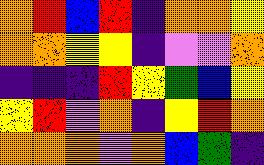[["orange", "red", "blue", "red", "indigo", "orange", "orange", "yellow"], ["orange", "orange", "yellow", "yellow", "indigo", "violet", "violet", "orange"], ["indigo", "indigo", "indigo", "red", "yellow", "green", "blue", "yellow"], ["yellow", "red", "violet", "orange", "indigo", "yellow", "red", "orange"], ["orange", "orange", "orange", "violet", "orange", "blue", "green", "indigo"]]